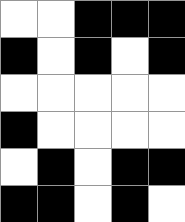[["white", "white", "black", "black", "black"], ["black", "white", "black", "white", "black"], ["white", "white", "white", "white", "white"], ["black", "white", "white", "white", "white"], ["white", "black", "white", "black", "black"], ["black", "black", "white", "black", "white"]]